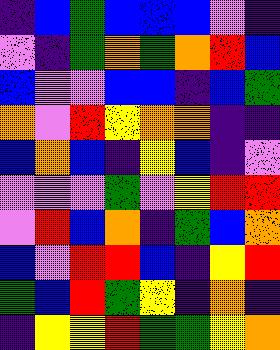[["indigo", "blue", "green", "blue", "blue", "blue", "violet", "indigo"], ["violet", "indigo", "green", "orange", "green", "orange", "red", "blue"], ["blue", "violet", "violet", "blue", "blue", "indigo", "blue", "green"], ["orange", "violet", "red", "yellow", "orange", "orange", "indigo", "indigo"], ["blue", "orange", "blue", "indigo", "yellow", "blue", "indigo", "violet"], ["violet", "violet", "violet", "green", "violet", "yellow", "red", "red"], ["violet", "red", "blue", "orange", "indigo", "green", "blue", "orange"], ["blue", "violet", "red", "red", "blue", "indigo", "yellow", "red"], ["green", "blue", "red", "green", "yellow", "indigo", "orange", "indigo"], ["indigo", "yellow", "yellow", "red", "green", "green", "yellow", "orange"]]